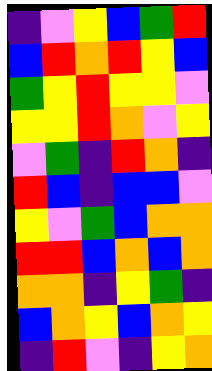[["indigo", "violet", "yellow", "blue", "green", "red"], ["blue", "red", "orange", "red", "yellow", "blue"], ["green", "yellow", "red", "yellow", "yellow", "violet"], ["yellow", "yellow", "red", "orange", "violet", "yellow"], ["violet", "green", "indigo", "red", "orange", "indigo"], ["red", "blue", "indigo", "blue", "blue", "violet"], ["yellow", "violet", "green", "blue", "orange", "orange"], ["red", "red", "blue", "orange", "blue", "orange"], ["orange", "orange", "indigo", "yellow", "green", "indigo"], ["blue", "orange", "yellow", "blue", "orange", "yellow"], ["indigo", "red", "violet", "indigo", "yellow", "orange"]]